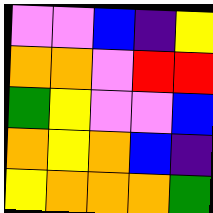[["violet", "violet", "blue", "indigo", "yellow"], ["orange", "orange", "violet", "red", "red"], ["green", "yellow", "violet", "violet", "blue"], ["orange", "yellow", "orange", "blue", "indigo"], ["yellow", "orange", "orange", "orange", "green"]]